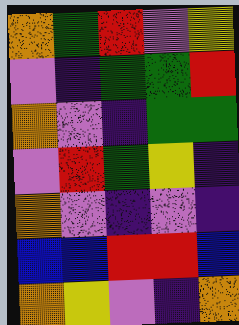[["orange", "green", "red", "violet", "yellow"], ["violet", "indigo", "green", "green", "red"], ["orange", "violet", "indigo", "green", "green"], ["violet", "red", "green", "yellow", "indigo"], ["orange", "violet", "indigo", "violet", "indigo"], ["blue", "blue", "red", "red", "blue"], ["orange", "yellow", "violet", "indigo", "orange"]]